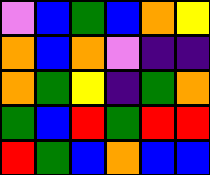[["violet", "blue", "green", "blue", "orange", "yellow"], ["orange", "blue", "orange", "violet", "indigo", "indigo"], ["orange", "green", "yellow", "indigo", "green", "orange"], ["green", "blue", "red", "green", "red", "red"], ["red", "green", "blue", "orange", "blue", "blue"]]